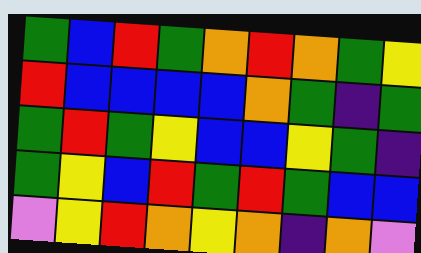[["green", "blue", "red", "green", "orange", "red", "orange", "green", "yellow"], ["red", "blue", "blue", "blue", "blue", "orange", "green", "indigo", "green"], ["green", "red", "green", "yellow", "blue", "blue", "yellow", "green", "indigo"], ["green", "yellow", "blue", "red", "green", "red", "green", "blue", "blue"], ["violet", "yellow", "red", "orange", "yellow", "orange", "indigo", "orange", "violet"]]